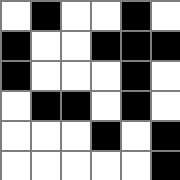[["white", "black", "white", "white", "black", "white"], ["black", "white", "white", "black", "black", "black"], ["black", "white", "white", "white", "black", "white"], ["white", "black", "black", "white", "black", "white"], ["white", "white", "white", "black", "white", "black"], ["white", "white", "white", "white", "white", "black"]]